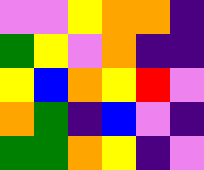[["violet", "violet", "yellow", "orange", "orange", "indigo"], ["green", "yellow", "violet", "orange", "indigo", "indigo"], ["yellow", "blue", "orange", "yellow", "red", "violet"], ["orange", "green", "indigo", "blue", "violet", "indigo"], ["green", "green", "orange", "yellow", "indigo", "violet"]]